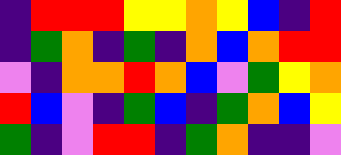[["indigo", "red", "red", "red", "yellow", "yellow", "orange", "yellow", "blue", "indigo", "red"], ["indigo", "green", "orange", "indigo", "green", "indigo", "orange", "blue", "orange", "red", "red"], ["violet", "indigo", "orange", "orange", "red", "orange", "blue", "violet", "green", "yellow", "orange"], ["red", "blue", "violet", "indigo", "green", "blue", "indigo", "green", "orange", "blue", "yellow"], ["green", "indigo", "violet", "red", "red", "indigo", "green", "orange", "indigo", "indigo", "violet"]]